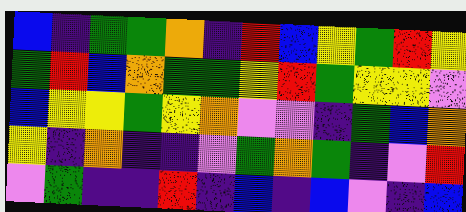[["blue", "indigo", "green", "green", "orange", "indigo", "red", "blue", "yellow", "green", "red", "yellow"], ["green", "red", "blue", "orange", "green", "green", "yellow", "red", "green", "yellow", "yellow", "violet"], ["blue", "yellow", "yellow", "green", "yellow", "orange", "violet", "violet", "indigo", "green", "blue", "orange"], ["yellow", "indigo", "orange", "indigo", "indigo", "violet", "green", "orange", "green", "indigo", "violet", "red"], ["violet", "green", "indigo", "indigo", "red", "indigo", "blue", "indigo", "blue", "violet", "indigo", "blue"]]